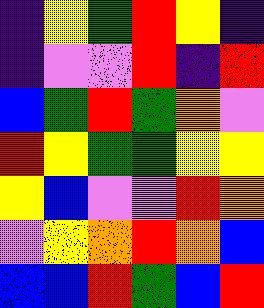[["indigo", "yellow", "green", "red", "yellow", "indigo"], ["indigo", "violet", "violet", "red", "indigo", "red"], ["blue", "green", "red", "green", "orange", "violet"], ["red", "yellow", "green", "green", "yellow", "yellow"], ["yellow", "blue", "violet", "violet", "red", "orange"], ["violet", "yellow", "orange", "red", "orange", "blue"], ["blue", "blue", "red", "green", "blue", "red"]]